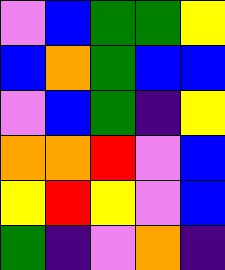[["violet", "blue", "green", "green", "yellow"], ["blue", "orange", "green", "blue", "blue"], ["violet", "blue", "green", "indigo", "yellow"], ["orange", "orange", "red", "violet", "blue"], ["yellow", "red", "yellow", "violet", "blue"], ["green", "indigo", "violet", "orange", "indigo"]]